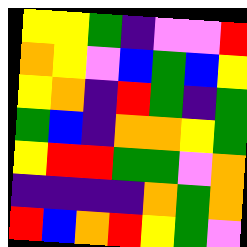[["yellow", "yellow", "green", "indigo", "violet", "violet", "red"], ["orange", "yellow", "violet", "blue", "green", "blue", "yellow"], ["yellow", "orange", "indigo", "red", "green", "indigo", "green"], ["green", "blue", "indigo", "orange", "orange", "yellow", "green"], ["yellow", "red", "red", "green", "green", "violet", "orange"], ["indigo", "indigo", "indigo", "indigo", "orange", "green", "orange"], ["red", "blue", "orange", "red", "yellow", "green", "violet"]]